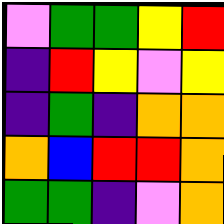[["violet", "green", "green", "yellow", "red"], ["indigo", "red", "yellow", "violet", "yellow"], ["indigo", "green", "indigo", "orange", "orange"], ["orange", "blue", "red", "red", "orange"], ["green", "green", "indigo", "violet", "orange"]]